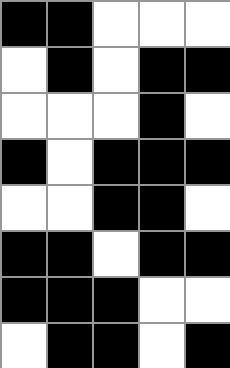[["black", "black", "white", "white", "white"], ["white", "black", "white", "black", "black"], ["white", "white", "white", "black", "white"], ["black", "white", "black", "black", "black"], ["white", "white", "black", "black", "white"], ["black", "black", "white", "black", "black"], ["black", "black", "black", "white", "white"], ["white", "black", "black", "white", "black"]]